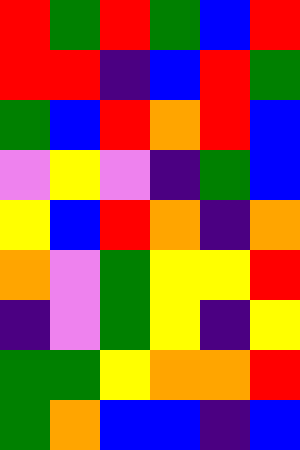[["red", "green", "red", "green", "blue", "red"], ["red", "red", "indigo", "blue", "red", "green"], ["green", "blue", "red", "orange", "red", "blue"], ["violet", "yellow", "violet", "indigo", "green", "blue"], ["yellow", "blue", "red", "orange", "indigo", "orange"], ["orange", "violet", "green", "yellow", "yellow", "red"], ["indigo", "violet", "green", "yellow", "indigo", "yellow"], ["green", "green", "yellow", "orange", "orange", "red"], ["green", "orange", "blue", "blue", "indigo", "blue"]]